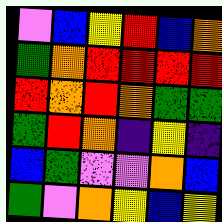[["violet", "blue", "yellow", "red", "blue", "orange"], ["green", "orange", "red", "red", "red", "red"], ["red", "orange", "red", "orange", "green", "green"], ["green", "red", "orange", "indigo", "yellow", "indigo"], ["blue", "green", "violet", "violet", "orange", "blue"], ["green", "violet", "orange", "yellow", "blue", "yellow"]]